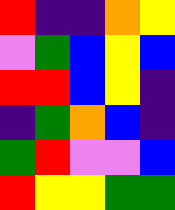[["red", "indigo", "indigo", "orange", "yellow"], ["violet", "green", "blue", "yellow", "blue"], ["red", "red", "blue", "yellow", "indigo"], ["indigo", "green", "orange", "blue", "indigo"], ["green", "red", "violet", "violet", "blue"], ["red", "yellow", "yellow", "green", "green"]]